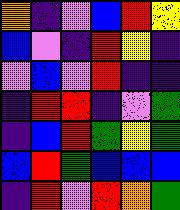[["orange", "indigo", "violet", "blue", "red", "yellow"], ["blue", "violet", "indigo", "red", "yellow", "indigo"], ["violet", "blue", "violet", "red", "indigo", "indigo"], ["indigo", "red", "red", "indigo", "violet", "green"], ["indigo", "blue", "red", "green", "yellow", "green"], ["blue", "red", "green", "blue", "blue", "blue"], ["indigo", "red", "violet", "red", "orange", "green"]]